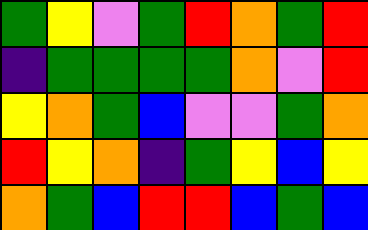[["green", "yellow", "violet", "green", "red", "orange", "green", "red"], ["indigo", "green", "green", "green", "green", "orange", "violet", "red"], ["yellow", "orange", "green", "blue", "violet", "violet", "green", "orange"], ["red", "yellow", "orange", "indigo", "green", "yellow", "blue", "yellow"], ["orange", "green", "blue", "red", "red", "blue", "green", "blue"]]